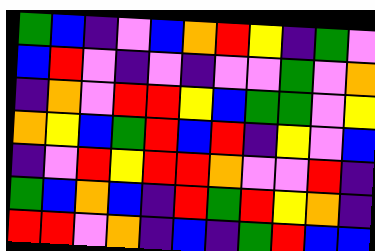[["green", "blue", "indigo", "violet", "blue", "orange", "red", "yellow", "indigo", "green", "violet"], ["blue", "red", "violet", "indigo", "violet", "indigo", "violet", "violet", "green", "violet", "orange"], ["indigo", "orange", "violet", "red", "red", "yellow", "blue", "green", "green", "violet", "yellow"], ["orange", "yellow", "blue", "green", "red", "blue", "red", "indigo", "yellow", "violet", "blue"], ["indigo", "violet", "red", "yellow", "red", "red", "orange", "violet", "violet", "red", "indigo"], ["green", "blue", "orange", "blue", "indigo", "red", "green", "red", "yellow", "orange", "indigo"], ["red", "red", "violet", "orange", "indigo", "blue", "indigo", "green", "red", "blue", "blue"]]